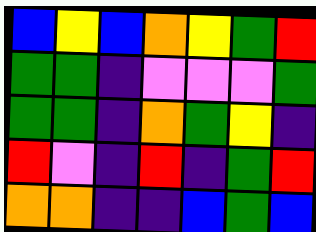[["blue", "yellow", "blue", "orange", "yellow", "green", "red"], ["green", "green", "indigo", "violet", "violet", "violet", "green"], ["green", "green", "indigo", "orange", "green", "yellow", "indigo"], ["red", "violet", "indigo", "red", "indigo", "green", "red"], ["orange", "orange", "indigo", "indigo", "blue", "green", "blue"]]